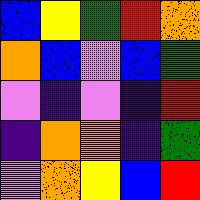[["blue", "yellow", "green", "red", "orange"], ["orange", "blue", "violet", "blue", "green"], ["violet", "indigo", "violet", "indigo", "red"], ["indigo", "orange", "orange", "indigo", "green"], ["violet", "orange", "yellow", "blue", "red"]]